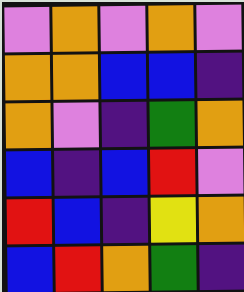[["violet", "orange", "violet", "orange", "violet"], ["orange", "orange", "blue", "blue", "indigo"], ["orange", "violet", "indigo", "green", "orange"], ["blue", "indigo", "blue", "red", "violet"], ["red", "blue", "indigo", "yellow", "orange"], ["blue", "red", "orange", "green", "indigo"]]